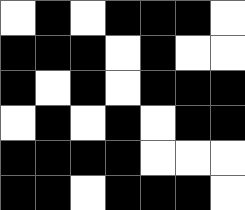[["white", "black", "white", "black", "black", "black", "white"], ["black", "black", "black", "white", "black", "white", "white"], ["black", "white", "black", "white", "black", "black", "black"], ["white", "black", "white", "black", "white", "black", "black"], ["black", "black", "black", "black", "white", "white", "white"], ["black", "black", "white", "black", "black", "black", "white"]]